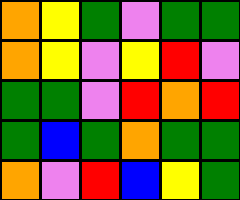[["orange", "yellow", "green", "violet", "green", "green"], ["orange", "yellow", "violet", "yellow", "red", "violet"], ["green", "green", "violet", "red", "orange", "red"], ["green", "blue", "green", "orange", "green", "green"], ["orange", "violet", "red", "blue", "yellow", "green"]]